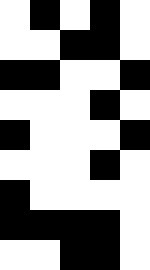[["white", "black", "white", "black", "white"], ["white", "white", "black", "black", "white"], ["black", "black", "white", "white", "black"], ["white", "white", "white", "black", "white"], ["black", "white", "white", "white", "black"], ["white", "white", "white", "black", "white"], ["black", "white", "white", "white", "white"], ["black", "black", "black", "black", "white"], ["white", "white", "black", "black", "white"]]